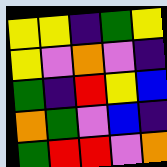[["yellow", "yellow", "indigo", "green", "yellow"], ["yellow", "violet", "orange", "violet", "indigo"], ["green", "indigo", "red", "yellow", "blue"], ["orange", "green", "violet", "blue", "indigo"], ["green", "red", "red", "violet", "orange"]]